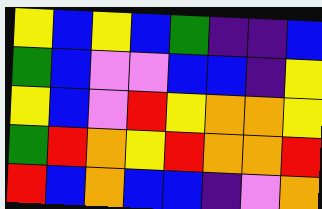[["yellow", "blue", "yellow", "blue", "green", "indigo", "indigo", "blue"], ["green", "blue", "violet", "violet", "blue", "blue", "indigo", "yellow"], ["yellow", "blue", "violet", "red", "yellow", "orange", "orange", "yellow"], ["green", "red", "orange", "yellow", "red", "orange", "orange", "red"], ["red", "blue", "orange", "blue", "blue", "indigo", "violet", "orange"]]